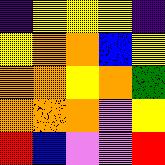[["indigo", "yellow", "yellow", "yellow", "indigo"], ["yellow", "orange", "orange", "blue", "yellow"], ["orange", "orange", "yellow", "orange", "green"], ["orange", "orange", "orange", "violet", "yellow"], ["red", "blue", "violet", "violet", "red"]]